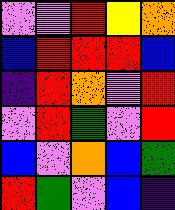[["violet", "violet", "red", "yellow", "orange"], ["blue", "red", "red", "red", "blue"], ["indigo", "red", "orange", "violet", "red"], ["violet", "red", "green", "violet", "red"], ["blue", "violet", "orange", "blue", "green"], ["red", "green", "violet", "blue", "indigo"]]